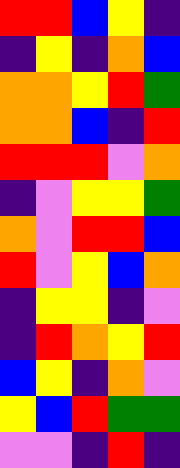[["red", "red", "blue", "yellow", "indigo"], ["indigo", "yellow", "indigo", "orange", "blue"], ["orange", "orange", "yellow", "red", "green"], ["orange", "orange", "blue", "indigo", "red"], ["red", "red", "red", "violet", "orange"], ["indigo", "violet", "yellow", "yellow", "green"], ["orange", "violet", "red", "red", "blue"], ["red", "violet", "yellow", "blue", "orange"], ["indigo", "yellow", "yellow", "indigo", "violet"], ["indigo", "red", "orange", "yellow", "red"], ["blue", "yellow", "indigo", "orange", "violet"], ["yellow", "blue", "red", "green", "green"], ["violet", "violet", "indigo", "red", "indigo"]]